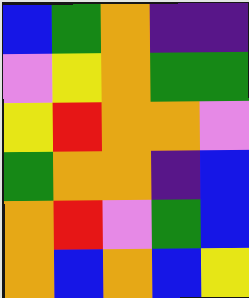[["blue", "green", "orange", "indigo", "indigo"], ["violet", "yellow", "orange", "green", "green"], ["yellow", "red", "orange", "orange", "violet"], ["green", "orange", "orange", "indigo", "blue"], ["orange", "red", "violet", "green", "blue"], ["orange", "blue", "orange", "blue", "yellow"]]